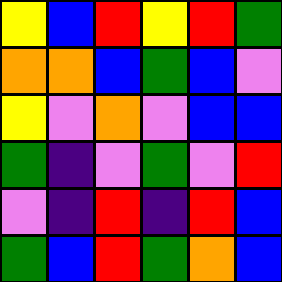[["yellow", "blue", "red", "yellow", "red", "green"], ["orange", "orange", "blue", "green", "blue", "violet"], ["yellow", "violet", "orange", "violet", "blue", "blue"], ["green", "indigo", "violet", "green", "violet", "red"], ["violet", "indigo", "red", "indigo", "red", "blue"], ["green", "blue", "red", "green", "orange", "blue"]]